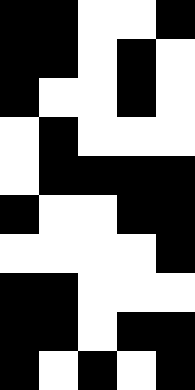[["black", "black", "white", "white", "black"], ["black", "black", "white", "black", "white"], ["black", "white", "white", "black", "white"], ["white", "black", "white", "white", "white"], ["white", "black", "black", "black", "black"], ["black", "white", "white", "black", "black"], ["white", "white", "white", "white", "black"], ["black", "black", "white", "white", "white"], ["black", "black", "white", "black", "black"], ["black", "white", "black", "white", "black"]]